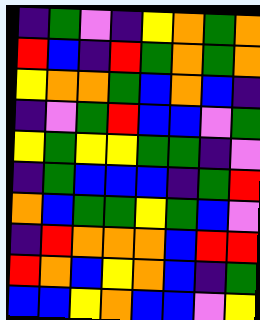[["indigo", "green", "violet", "indigo", "yellow", "orange", "green", "orange"], ["red", "blue", "indigo", "red", "green", "orange", "green", "orange"], ["yellow", "orange", "orange", "green", "blue", "orange", "blue", "indigo"], ["indigo", "violet", "green", "red", "blue", "blue", "violet", "green"], ["yellow", "green", "yellow", "yellow", "green", "green", "indigo", "violet"], ["indigo", "green", "blue", "blue", "blue", "indigo", "green", "red"], ["orange", "blue", "green", "green", "yellow", "green", "blue", "violet"], ["indigo", "red", "orange", "orange", "orange", "blue", "red", "red"], ["red", "orange", "blue", "yellow", "orange", "blue", "indigo", "green"], ["blue", "blue", "yellow", "orange", "blue", "blue", "violet", "yellow"]]